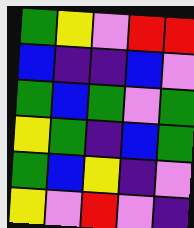[["green", "yellow", "violet", "red", "red"], ["blue", "indigo", "indigo", "blue", "violet"], ["green", "blue", "green", "violet", "green"], ["yellow", "green", "indigo", "blue", "green"], ["green", "blue", "yellow", "indigo", "violet"], ["yellow", "violet", "red", "violet", "indigo"]]